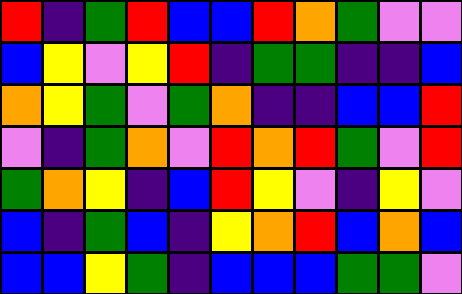[["red", "indigo", "green", "red", "blue", "blue", "red", "orange", "green", "violet", "violet"], ["blue", "yellow", "violet", "yellow", "red", "indigo", "green", "green", "indigo", "indigo", "blue"], ["orange", "yellow", "green", "violet", "green", "orange", "indigo", "indigo", "blue", "blue", "red"], ["violet", "indigo", "green", "orange", "violet", "red", "orange", "red", "green", "violet", "red"], ["green", "orange", "yellow", "indigo", "blue", "red", "yellow", "violet", "indigo", "yellow", "violet"], ["blue", "indigo", "green", "blue", "indigo", "yellow", "orange", "red", "blue", "orange", "blue"], ["blue", "blue", "yellow", "green", "indigo", "blue", "blue", "blue", "green", "green", "violet"]]